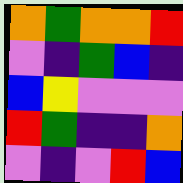[["orange", "green", "orange", "orange", "red"], ["violet", "indigo", "green", "blue", "indigo"], ["blue", "yellow", "violet", "violet", "violet"], ["red", "green", "indigo", "indigo", "orange"], ["violet", "indigo", "violet", "red", "blue"]]